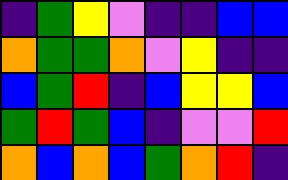[["indigo", "green", "yellow", "violet", "indigo", "indigo", "blue", "blue"], ["orange", "green", "green", "orange", "violet", "yellow", "indigo", "indigo"], ["blue", "green", "red", "indigo", "blue", "yellow", "yellow", "blue"], ["green", "red", "green", "blue", "indigo", "violet", "violet", "red"], ["orange", "blue", "orange", "blue", "green", "orange", "red", "indigo"]]